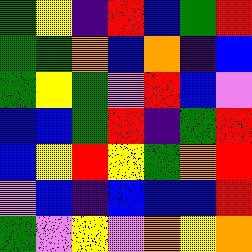[["green", "yellow", "indigo", "red", "blue", "green", "red"], ["green", "green", "orange", "blue", "orange", "indigo", "blue"], ["green", "yellow", "green", "violet", "red", "blue", "violet"], ["blue", "blue", "green", "red", "indigo", "green", "red"], ["blue", "yellow", "red", "yellow", "green", "orange", "red"], ["violet", "blue", "indigo", "blue", "blue", "blue", "red"], ["green", "violet", "yellow", "violet", "orange", "yellow", "orange"]]